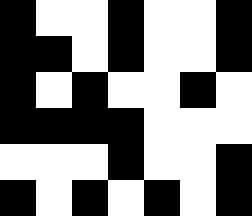[["black", "white", "white", "black", "white", "white", "black"], ["black", "black", "white", "black", "white", "white", "black"], ["black", "white", "black", "white", "white", "black", "white"], ["black", "black", "black", "black", "white", "white", "white"], ["white", "white", "white", "black", "white", "white", "black"], ["black", "white", "black", "white", "black", "white", "black"]]